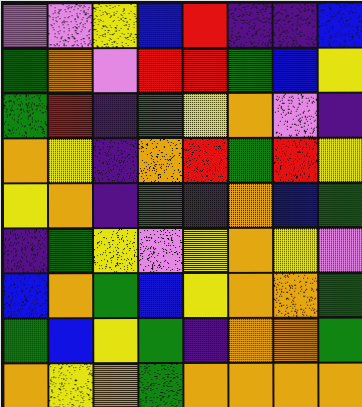[["violet", "violet", "yellow", "blue", "red", "indigo", "indigo", "blue"], ["green", "orange", "violet", "red", "red", "green", "blue", "yellow"], ["green", "red", "indigo", "green", "yellow", "orange", "violet", "indigo"], ["orange", "yellow", "indigo", "orange", "red", "green", "red", "yellow"], ["yellow", "orange", "indigo", "green", "indigo", "orange", "blue", "green"], ["indigo", "green", "yellow", "violet", "yellow", "orange", "yellow", "violet"], ["blue", "orange", "green", "blue", "yellow", "orange", "orange", "green"], ["green", "blue", "yellow", "green", "indigo", "orange", "orange", "green"], ["orange", "yellow", "orange", "green", "orange", "orange", "orange", "orange"]]